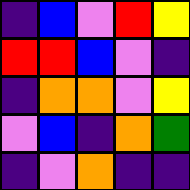[["indigo", "blue", "violet", "red", "yellow"], ["red", "red", "blue", "violet", "indigo"], ["indigo", "orange", "orange", "violet", "yellow"], ["violet", "blue", "indigo", "orange", "green"], ["indigo", "violet", "orange", "indigo", "indigo"]]